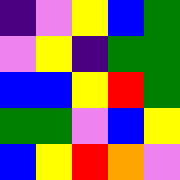[["indigo", "violet", "yellow", "blue", "green"], ["violet", "yellow", "indigo", "green", "green"], ["blue", "blue", "yellow", "red", "green"], ["green", "green", "violet", "blue", "yellow"], ["blue", "yellow", "red", "orange", "violet"]]